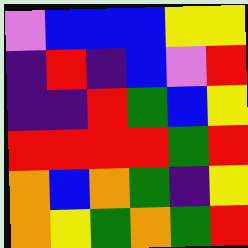[["violet", "blue", "blue", "blue", "yellow", "yellow"], ["indigo", "red", "indigo", "blue", "violet", "red"], ["indigo", "indigo", "red", "green", "blue", "yellow"], ["red", "red", "red", "red", "green", "red"], ["orange", "blue", "orange", "green", "indigo", "yellow"], ["orange", "yellow", "green", "orange", "green", "red"]]